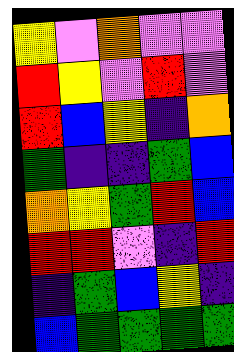[["yellow", "violet", "orange", "violet", "violet"], ["red", "yellow", "violet", "red", "violet"], ["red", "blue", "yellow", "indigo", "orange"], ["green", "indigo", "indigo", "green", "blue"], ["orange", "yellow", "green", "red", "blue"], ["red", "red", "violet", "indigo", "red"], ["indigo", "green", "blue", "yellow", "indigo"], ["blue", "green", "green", "green", "green"]]